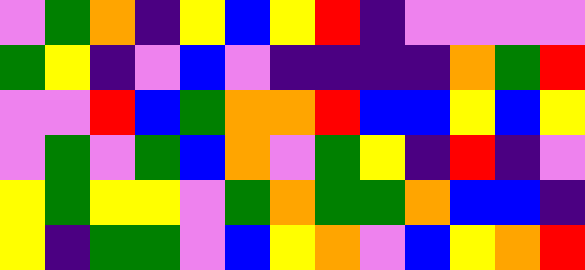[["violet", "green", "orange", "indigo", "yellow", "blue", "yellow", "red", "indigo", "violet", "violet", "violet", "violet"], ["green", "yellow", "indigo", "violet", "blue", "violet", "indigo", "indigo", "indigo", "indigo", "orange", "green", "red"], ["violet", "violet", "red", "blue", "green", "orange", "orange", "red", "blue", "blue", "yellow", "blue", "yellow"], ["violet", "green", "violet", "green", "blue", "orange", "violet", "green", "yellow", "indigo", "red", "indigo", "violet"], ["yellow", "green", "yellow", "yellow", "violet", "green", "orange", "green", "green", "orange", "blue", "blue", "indigo"], ["yellow", "indigo", "green", "green", "violet", "blue", "yellow", "orange", "violet", "blue", "yellow", "orange", "red"]]